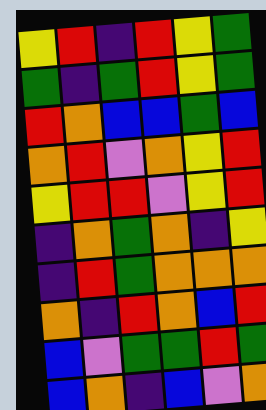[["yellow", "red", "indigo", "red", "yellow", "green"], ["green", "indigo", "green", "red", "yellow", "green"], ["red", "orange", "blue", "blue", "green", "blue"], ["orange", "red", "violet", "orange", "yellow", "red"], ["yellow", "red", "red", "violet", "yellow", "red"], ["indigo", "orange", "green", "orange", "indigo", "yellow"], ["indigo", "red", "green", "orange", "orange", "orange"], ["orange", "indigo", "red", "orange", "blue", "red"], ["blue", "violet", "green", "green", "red", "green"], ["blue", "orange", "indigo", "blue", "violet", "orange"]]